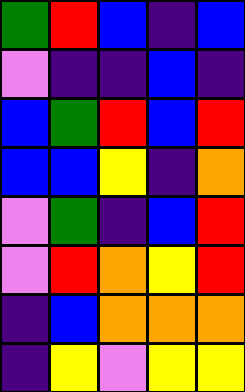[["green", "red", "blue", "indigo", "blue"], ["violet", "indigo", "indigo", "blue", "indigo"], ["blue", "green", "red", "blue", "red"], ["blue", "blue", "yellow", "indigo", "orange"], ["violet", "green", "indigo", "blue", "red"], ["violet", "red", "orange", "yellow", "red"], ["indigo", "blue", "orange", "orange", "orange"], ["indigo", "yellow", "violet", "yellow", "yellow"]]